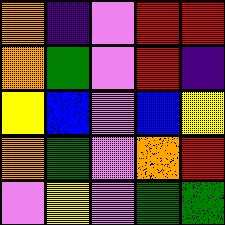[["orange", "indigo", "violet", "red", "red"], ["orange", "green", "violet", "red", "indigo"], ["yellow", "blue", "violet", "blue", "yellow"], ["orange", "green", "violet", "orange", "red"], ["violet", "yellow", "violet", "green", "green"]]